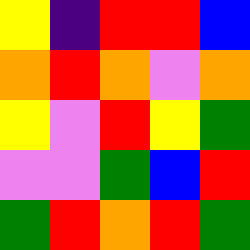[["yellow", "indigo", "red", "red", "blue"], ["orange", "red", "orange", "violet", "orange"], ["yellow", "violet", "red", "yellow", "green"], ["violet", "violet", "green", "blue", "red"], ["green", "red", "orange", "red", "green"]]